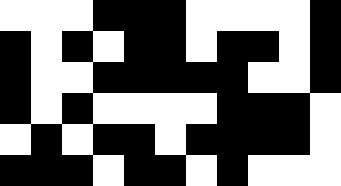[["white", "white", "white", "black", "black", "black", "white", "white", "white", "white", "black"], ["black", "white", "black", "white", "black", "black", "white", "black", "black", "white", "black"], ["black", "white", "white", "black", "black", "black", "black", "black", "white", "white", "black"], ["black", "white", "black", "white", "white", "white", "white", "black", "black", "black", "white"], ["white", "black", "white", "black", "black", "white", "black", "black", "black", "black", "white"], ["black", "black", "black", "white", "black", "black", "white", "black", "white", "white", "white"]]